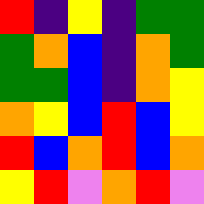[["red", "indigo", "yellow", "indigo", "green", "green"], ["green", "orange", "blue", "indigo", "orange", "green"], ["green", "green", "blue", "indigo", "orange", "yellow"], ["orange", "yellow", "blue", "red", "blue", "yellow"], ["red", "blue", "orange", "red", "blue", "orange"], ["yellow", "red", "violet", "orange", "red", "violet"]]